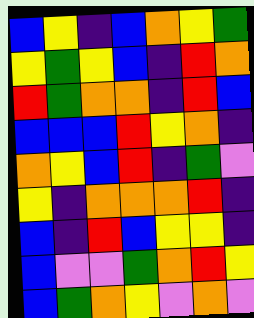[["blue", "yellow", "indigo", "blue", "orange", "yellow", "green"], ["yellow", "green", "yellow", "blue", "indigo", "red", "orange"], ["red", "green", "orange", "orange", "indigo", "red", "blue"], ["blue", "blue", "blue", "red", "yellow", "orange", "indigo"], ["orange", "yellow", "blue", "red", "indigo", "green", "violet"], ["yellow", "indigo", "orange", "orange", "orange", "red", "indigo"], ["blue", "indigo", "red", "blue", "yellow", "yellow", "indigo"], ["blue", "violet", "violet", "green", "orange", "red", "yellow"], ["blue", "green", "orange", "yellow", "violet", "orange", "violet"]]